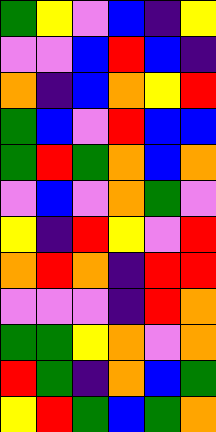[["green", "yellow", "violet", "blue", "indigo", "yellow"], ["violet", "violet", "blue", "red", "blue", "indigo"], ["orange", "indigo", "blue", "orange", "yellow", "red"], ["green", "blue", "violet", "red", "blue", "blue"], ["green", "red", "green", "orange", "blue", "orange"], ["violet", "blue", "violet", "orange", "green", "violet"], ["yellow", "indigo", "red", "yellow", "violet", "red"], ["orange", "red", "orange", "indigo", "red", "red"], ["violet", "violet", "violet", "indigo", "red", "orange"], ["green", "green", "yellow", "orange", "violet", "orange"], ["red", "green", "indigo", "orange", "blue", "green"], ["yellow", "red", "green", "blue", "green", "orange"]]